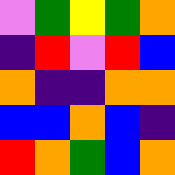[["violet", "green", "yellow", "green", "orange"], ["indigo", "red", "violet", "red", "blue"], ["orange", "indigo", "indigo", "orange", "orange"], ["blue", "blue", "orange", "blue", "indigo"], ["red", "orange", "green", "blue", "orange"]]